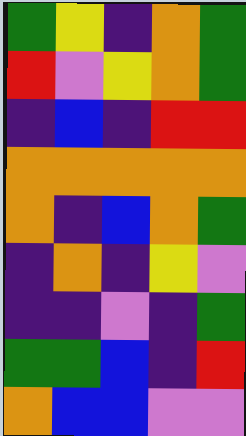[["green", "yellow", "indigo", "orange", "green"], ["red", "violet", "yellow", "orange", "green"], ["indigo", "blue", "indigo", "red", "red"], ["orange", "orange", "orange", "orange", "orange"], ["orange", "indigo", "blue", "orange", "green"], ["indigo", "orange", "indigo", "yellow", "violet"], ["indigo", "indigo", "violet", "indigo", "green"], ["green", "green", "blue", "indigo", "red"], ["orange", "blue", "blue", "violet", "violet"]]